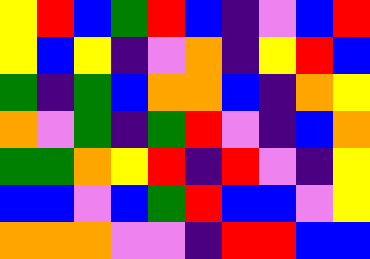[["yellow", "red", "blue", "green", "red", "blue", "indigo", "violet", "blue", "red"], ["yellow", "blue", "yellow", "indigo", "violet", "orange", "indigo", "yellow", "red", "blue"], ["green", "indigo", "green", "blue", "orange", "orange", "blue", "indigo", "orange", "yellow"], ["orange", "violet", "green", "indigo", "green", "red", "violet", "indigo", "blue", "orange"], ["green", "green", "orange", "yellow", "red", "indigo", "red", "violet", "indigo", "yellow"], ["blue", "blue", "violet", "blue", "green", "red", "blue", "blue", "violet", "yellow"], ["orange", "orange", "orange", "violet", "violet", "indigo", "red", "red", "blue", "blue"]]